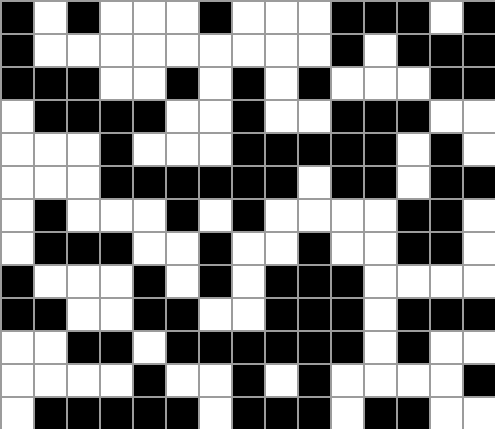[["black", "white", "black", "white", "white", "white", "black", "white", "white", "white", "black", "black", "black", "white", "black"], ["black", "white", "white", "white", "white", "white", "white", "white", "white", "white", "black", "white", "black", "black", "black"], ["black", "black", "black", "white", "white", "black", "white", "black", "white", "black", "white", "white", "white", "black", "black"], ["white", "black", "black", "black", "black", "white", "white", "black", "white", "white", "black", "black", "black", "white", "white"], ["white", "white", "white", "black", "white", "white", "white", "black", "black", "black", "black", "black", "white", "black", "white"], ["white", "white", "white", "black", "black", "black", "black", "black", "black", "white", "black", "black", "white", "black", "black"], ["white", "black", "white", "white", "white", "black", "white", "black", "white", "white", "white", "white", "black", "black", "white"], ["white", "black", "black", "black", "white", "white", "black", "white", "white", "black", "white", "white", "black", "black", "white"], ["black", "white", "white", "white", "black", "white", "black", "white", "black", "black", "black", "white", "white", "white", "white"], ["black", "black", "white", "white", "black", "black", "white", "white", "black", "black", "black", "white", "black", "black", "black"], ["white", "white", "black", "black", "white", "black", "black", "black", "black", "black", "black", "white", "black", "white", "white"], ["white", "white", "white", "white", "black", "white", "white", "black", "white", "black", "white", "white", "white", "white", "black"], ["white", "black", "black", "black", "black", "black", "white", "black", "black", "black", "white", "black", "black", "white", "white"]]